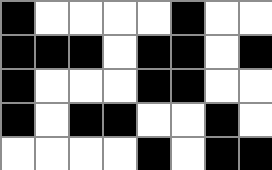[["black", "white", "white", "white", "white", "black", "white", "white"], ["black", "black", "black", "white", "black", "black", "white", "black"], ["black", "white", "white", "white", "black", "black", "white", "white"], ["black", "white", "black", "black", "white", "white", "black", "white"], ["white", "white", "white", "white", "black", "white", "black", "black"]]